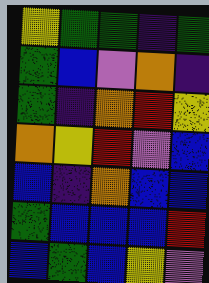[["yellow", "green", "green", "indigo", "green"], ["green", "blue", "violet", "orange", "indigo"], ["green", "indigo", "orange", "red", "yellow"], ["orange", "yellow", "red", "violet", "blue"], ["blue", "indigo", "orange", "blue", "blue"], ["green", "blue", "blue", "blue", "red"], ["blue", "green", "blue", "yellow", "violet"]]